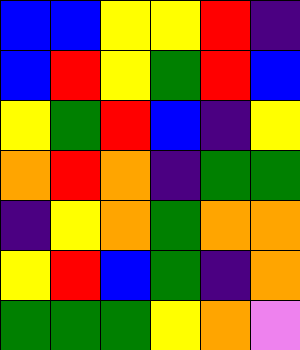[["blue", "blue", "yellow", "yellow", "red", "indigo"], ["blue", "red", "yellow", "green", "red", "blue"], ["yellow", "green", "red", "blue", "indigo", "yellow"], ["orange", "red", "orange", "indigo", "green", "green"], ["indigo", "yellow", "orange", "green", "orange", "orange"], ["yellow", "red", "blue", "green", "indigo", "orange"], ["green", "green", "green", "yellow", "orange", "violet"]]